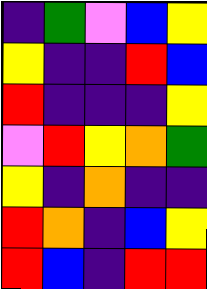[["indigo", "green", "violet", "blue", "yellow"], ["yellow", "indigo", "indigo", "red", "blue"], ["red", "indigo", "indigo", "indigo", "yellow"], ["violet", "red", "yellow", "orange", "green"], ["yellow", "indigo", "orange", "indigo", "indigo"], ["red", "orange", "indigo", "blue", "yellow"], ["red", "blue", "indigo", "red", "red"]]